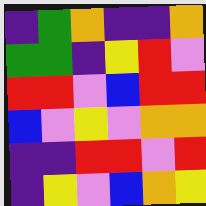[["indigo", "green", "orange", "indigo", "indigo", "orange"], ["green", "green", "indigo", "yellow", "red", "violet"], ["red", "red", "violet", "blue", "red", "red"], ["blue", "violet", "yellow", "violet", "orange", "orange"], ["indigo", "indigo", "red", "red", "violet", "red"], ["indigo", "yellow", "violet", "blue", "orange", "yellow"]]